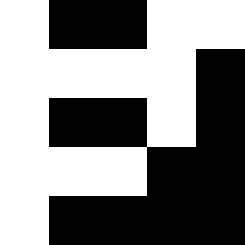[["white", "black", "black", "white", "white"], ["white", "white", "white", "white", "black"], ["white", "black", "black", "white", "black"], ["white", "white", "white", "black", "black"], ["white", "black", "black", "black", "black"]]